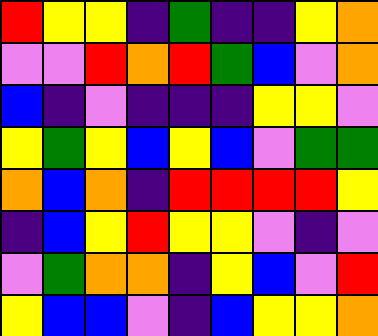[["red", "yellow", "yellow", "indigo", "green", "indigo", "indigo", "yellow", "orange"], ["violet", "violet", "red", "orange", "red", "green", "blue", "violet", "orange"], ["blue", "indigo", "violet", "indigo", "indigo", "indigo", "yellow", "yellow", "violet"], ["yellow", "green", "yellow", "blue", "yellow", "blue", "violet", "green", "green"], ["orange", "blue", "orange", "indigo", "red", "red", "red", "red", "yellow"], ["indigo", "blue", "yellow", "red", "yellow", "yellow", "violet", "indigo", "violet"], ["violet", "green", "orange", "orange", "indigo", "yellow", "blue", "violet", "red"], ["yellow", "blue", "blue", "violet", "indigo", "blue", "yellow", "yellow", "orange"]]